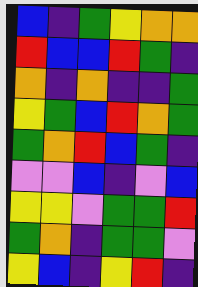[["blue", "indigo", "green", "yellow", "orange", "orange"], ["red", "blue", "blue", "red", "green", "indigo"], ["orange", "indigo", "orange", "indigo", "indigo", "green"], ["yellow", "green", "blue", "red", "orange", "green"], ["green", "orange", "red", "blue", "green", "indigo"], ["violet", "violet", "blue", "indigo", "violet", "blue"], ["yellow", "yellow", "violet", "green", "green", "red"], ["green", "orange", "indigo", "green", "green", "violet"], ["yellow", "blue", "indigo", "yellow", "red", "indigo"]]